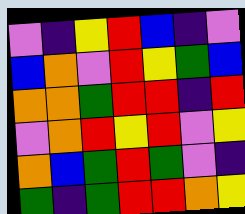[["violet", "indigo", "yellow", "red", "blue", "indigo", "violet"], ["blue", "orange", "violet", "red", "yellow", "green", "blue"], ["orange", "orange", "green", "red", "red", "indigo", "red"], ["violet", "orange", "red", "yellow", "red", "violet", "yellow"], ["orange", "blue", "green", "red", "green", "violet", "indigo"], ["green", "indigo", "green", "red", "red", "orange", "yellow"]]